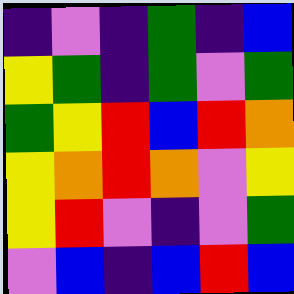[["indigo", "violet", "indigo", "green", "indigo", "blue"], ["yellow", "green", "indigo", "green", "violet", "green"], ["green", "yellow", "red", "blue", "red", "orange"], ["yellow", "orange", "red", "orange", "violet", "yellow"], ["yellow", "red", "violet", "indigo", "violet", "green"], ["violet", "blue", "indigo", "blue", "red", "blue"]]